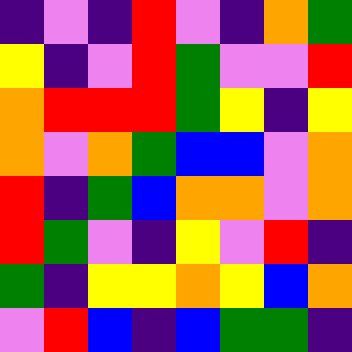[["indigo", "violet", "indigo", "red", "violet", "indigo", "orange", "green"], ["yellow", "indigo", "violet", "red", "green", "violet", "violet", "red"], ["orange", "red", "red", "red", "green", "yellow", "indigo", "yellow"], ["orange", "violet", "orange", "green", "blue", "blue", "violet", "orange"], ["red", "indigo", "green", "blue", "orange", "orange", "violet", "orange"], ["red", "green", "violet", "indigo", "yellow", "violet", "red", "indigo"], ["green", "indigo", "yellow", "yellow", "orange", "yellow", "blue", "orange"], ["violet", "red", "blue", "indigo", "blue", "green", "green", "indigo"]]